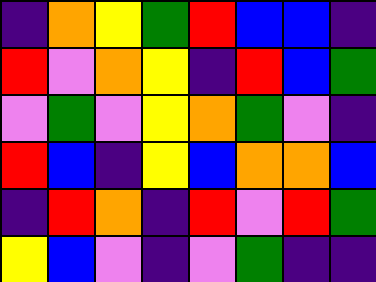[["indigo", "orange", "yellow", "green", "red", "blue", "blue", "indigo"], ["red", "violet", "orange", "yellow", "indigo", "red", "blue", "green"], ["violet", "green", "violet", "yellow", "orange", "green", "violet", "indigo"], ["red", "blue", "indigo", "yellow", "blue", "orange", "orange", "blue"], ["indigo", "red", "orange", "indigo", "red", "violet", "red", "green"], ["yellow", "blue", "violet", "indigo", "violet", "green", "indigo", "indigo"]]